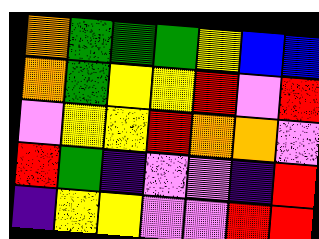[["orange", "green", "green", "green", "yellow", "blue", "blue"], ["orange", "green", "yellow", "yellow", "red", "violet", "red"], ["violet", "yellow", "yellow", "red", "orange", "orange", "violet"], ["red", "green", "indigo", "violet", "violet", "indigo", "red"], ["indigo", "yellow", "yellow", "violet", "violet", "red", "red"]]